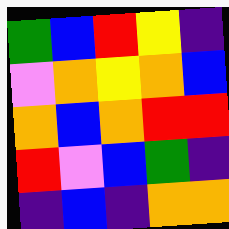[["green", "blue", "red", "yellow", "indigo"], ["violet", "orange", "yellow", "orange", "blue"], ["orange", "blue", "orange", "red", "red"], ["red", "violet", "blue", "green", "indigo"], ["indigo", "blue", "indigo", "orange", "orange"]]